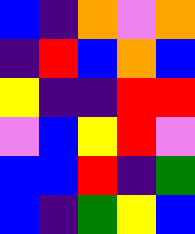[["blue", "indigo", "orange", "violet", "orange"], ["indigo", "red", "blue", "orange", "blue"], ["yellow", "indigo", "indigo", "red", "red"], ["violet", "blue", "yellow", "red", "violet"], ["blue", "blue", "red", "indigo", "green"], ["blue", "indigo", "green", "yellow", "blue"]]